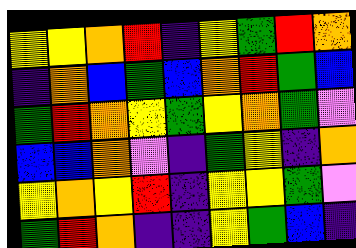[["yellow", "yellow", "orange", "red", "indigo", "yellow", "green", "red", "orange"], ["indigo", "orange", "blue", "green", "blue", "orange", "red", "green", "blue"], ["green", "red", "orange", "yellow", "green", "yellow", "orange", "green", "violet"], ["blue", "blue", "orange", "violet", "indigo", "green", "yellow", "indigo", "orange"], ["yellow", "orange", "yellow", "red", "indigo", "yellow", "yellow", "green", "violet"], ["green", "red", "orange", "indigo", "indigo", "yellow", "green", "blue", "indigo"]]